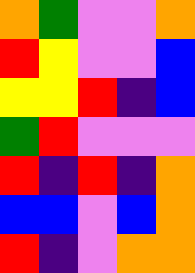[["orange", "green", "violet", "violet", "orange"], ["red", "yellow", "violet", "violet", "blue"], ["yellow", "yellow", "red", "indigo", "blue"], ["green", "red", "violet", "violet", "violet"], ["red", "indigo", "red", "indigo", "orange"], ["blue", "blue", "violet", "blue", "orange"], ["red", "indigo", "violet", "orange", "orange"]]